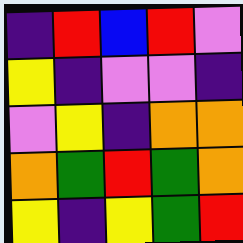[["indigo", "red", "blue", "red", "violet"], ["yellow", "indigo", "violet", "violet", "indigo"], ["violet", "yellow", "indigo", "orange", "orange"], ["orange", "green", "red", "green", "orange"], ["yellow", "indigo", "yellow", "green", "red"]]